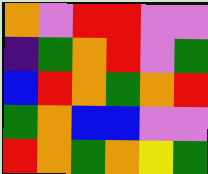[["orange", "violet", "red", "red", "violet", "violet"], ["indigo", "green", "orange", "red", "violet", "green"], ["blue", "red", "orange", "green", "orange", "red"], ["green", "orange", "blue", "blue", "violet", "violet"], ["red", "orange", "green", "orange", "yellow", "green"]]